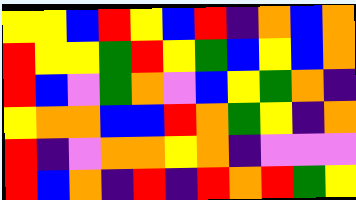[["yellow", "yellow", "blue", "red", "yellow", "blue", "red", "indigo", "orange", "blue", "orange"], ["red", "yellow", "yellow", "green", "red", "yellow", "green", "blue", "yellow", "blue", "orange"], ["red", "blue", "violet", "green", "orange", "violet", "blue", "yellow", "green", "orange", "indigo"], ["yellow", "orange", "orange", "blue", "blue", "red", "orange", "green", "yellow", "indigo", "orange"], ["red", "indigo", "violet", "orange", "orange", "yellow", "orange", "indigo", "violet", "violet", "violet"], ["red", "blue", "orange", "indigo", "red", "indigo", "red", "orange", "red", "green", "yellow"]]